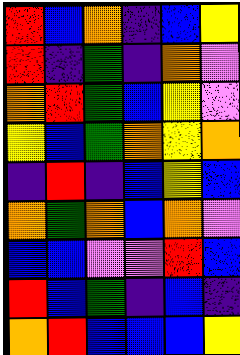[["red", "blue", "orange", "indigo", "blue", "yellow"], ["red", "indigo", "green", "indigo", "orange", "violet"], ["orange", "red", "green", "blue", "yellow", "violet"], ["yellow", "blue", "green", "orange", "yellow", "orange"], ["indigo", "red", "indigo", "blue", "yellow", "blue"], ["orange", "green", "orange", "blue", "orange", "violet"], ["blue", "blue", "violet", "violet", "red", "blue"], ["red", "blue", "green", "indigo", "blue", "indigo"], ["orange", "red", "blue", "blue", "blue", "yellow"]]